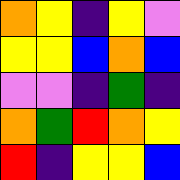[["orange", "yellow", "indigo", "yellow", "violet"], ["yellow", "yellow", "blue", "orange", "blue"], ["violet", "violet", "indigo", "green", "indigo"], ["orange", "green", "red", "orange", "yellow"], ["red", "indigo", "yellow", "yellow", "blue"]]